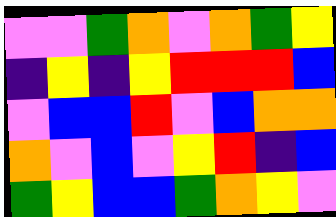[["violet", "violet", "green", "orange", "violet", "orange", "green", "yellow"], ["indigo", "yellow", "indigo", "yellow", "red", "red", "red", "blue"], ["violet", "blue", "blue", "red", "violet", "blue", "orange", "orange"], ["orange", "violet", "blue", "violet", "yellow", "red", "indigo", "blue"], ["green", "yellow", "blue", "blue", "green", "orange", "yellow", "violet"]]